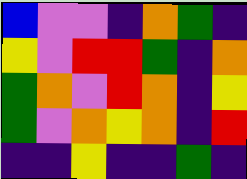[["blue", "violet", "violet", "indigo", "orange", "green", "indigo"], ["yellow", "violet", "red", "red", "green", "indigo", "orange"], ["green", "orange", "violet", "red", "orange", "indigo", "yellow"], ["green", "violet", "orange", "yellow", "orange", "indigo", "red"], ["indigo", "indigo", "yellow", "indigo", "indigo", "green", "indigo"]]